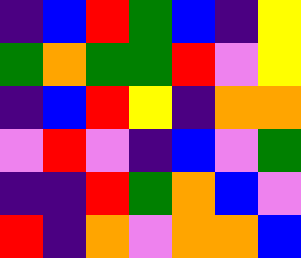[["indigo", "blue", "red", "green", "blue", "indigo", "yellow"], ["green", "orange", "green", "green", "red", "violet", "yellow"], ["indigo", "blue", "red", "yellow", "indigo", "orange", "orange"], ["violet", "red", "violet", "indigo", "blue", "violet", "green"], ["indigo", "indigo", "red", "green", "orange", "blue", "violet"], ["red", "indigo", "orange", "violet", "orange", "orange", "blue"]]